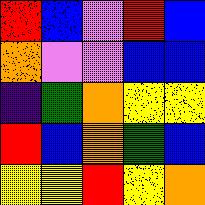[["red", "blue", "violet", "red", "blue"], ["orange", "violet", "violet", "blue", "blue"], ["indigo", "green", "orange", "yellow", "yellow"], ["red", "blue", "orange", "green", "blue"], ["yellow", "yellow", "red", "yellow", "orange"]]